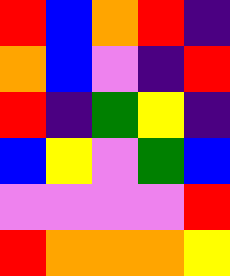[["red", "blue", "orange", "red", "indigo"], ["orange", "blue", "violet", "indigo", "red"], ["red", "indigo", "green", "yellow", "indigo"], ["blue", "yellow", "violet", "green", "blue"], ["violet", "violet", "violet", "violet", "red"], ["red", "orange", "orange", "orange", "yellow"]]